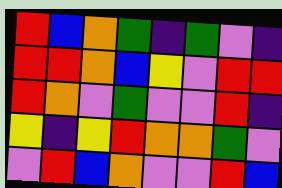[["red", "blue", "orange", "green", "indigo", "green", "violet", "indigo"], ["red", "red", "orange", "blue", "yellow", "violet", "red", "red"], ["red", "orange", "violet", "green", "violet", "violet", "red", "indigo"], ["yellow", "indigo", "yellow", "red", "orange", "orange", "green", "violet"], ["violet", "red", "blue", "orange", "violet", "violet", "red", "blue"]]